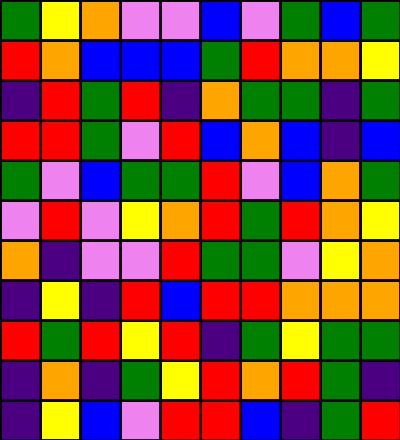[["green", "yellow", "orange", "violet", "violet", "blue", "violet", "green", "blue", "green"], ["red", "orange", "blue", "blue", "blue", "green", "red", "orange", "orange", "yellow"], ["indigo", "red", "green", "red", "indigo", "orange", "green", "green", "indigo", "green"], ["red", "red", "green", "violet", "red", "blue", "orange", "blue", "indigo", "blue"], ["green", "violet", "blue", "green", "green", "red", "violet", "blue", "orange", "green"], ["violet", "red", "violet", "yellow", "orange", "red", "green", "red", "orange", "yellow"], ["orange", "indigo", "violet", "violet", "red", "green", "green", "violet", "yellow", "orange"], ["indigo", "yellow", "indigo", "red", "blue", "red", "red", "orange", "orange", "orange"], ["red", "green", "red", "yellow", "red", "indigo", "green", "yellow", "green", "green"], ["indigo", "orange", "indigo", "green", "yellow", "red", "orange", "red", "green", "indigo"], ["indigo", "yellow", "blue", "violet", "red", "red", "blue", "indigo", "green", "red"]]